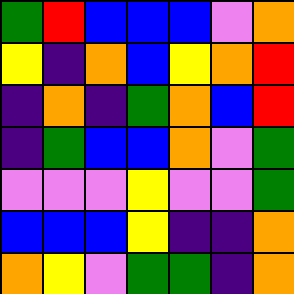[["green", "red", "blue", "blue", "blue", "violet", "orange"], ["yellow", "indigo", "orange", "blue", "yellow", "orange", "red"], ["indigo", "orange", "indigo", "green", "orange", "blue", "red"], ["indigo", "green", "blue", "blue", "orange", "violet", "green"], ["violet", "violet", "violet", "yellow", "violet", "violet", "green"], ["blue", "blue", "blue", "yellow", "indigo", "indigo", "orange"], ["orange", "yellow", "violet", "green", "green", "indigo", "orange"]]